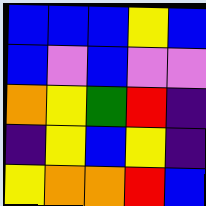[["blue", "blue", "blue", "yellow", "blue"], ["blue", "violet", "blue", "violet", "violet"], ["orange", "yellow", "green", "red", "indigo"], ["indigo", "yellow", "blue", "yellow", "indigo"], ["yellow", "orange", "orange", "red", "blue"]]